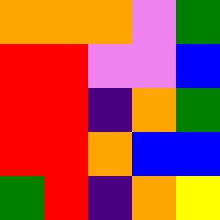[["orange", "orange", "orange", "violet", "green"], ["red", "red", "violet", "violet", "blue"], ["red", "red", "indigo", "orange", "green"], ["red", "red", "orange", "blue", "blue"], ["green", "red", "indigo", "orange", "yellow"]]